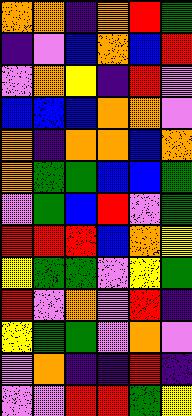[["orange", "orange", "indigo", "orange", "red", "green"], ["indigo", "violet", "blue", "orange", "blue", "red"], ["violet", "orange", "yellow", "indigo", "red", "violet"], ["blue", "blue", "blue", "orange", "orange", "violet"], ["orange", "indigo", "orange", "orange", "blue", "orange"], ["orange", "green", "green", "blue", "blue", "green"], ["violet", "green", "blue", "red", "violet", "green"], ["red", "red", "red", "blue", "orange", "yellow"], ["yellow", "green", "green", "violet", "yellow", "green"], ["red", "violet", "orange", "violet", "red", "indigo"], ["yellow", "green", "green", "violet", "orange", "violet"], ["violet", "orange", "indigo", "indigo", "red", "indigo"], ["violet", "violet", "red", "red", "green", "yellow"]]